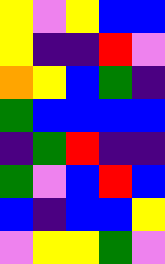[["yellow", "violet", "yellow", "blue", "blue"], ["yellow", "indigo", "indigo", "red", "violet"], ["orange", "yellow", "blue", "green", "indigo"], ["green", "blue", "blue", "blue", "blue"], ["indigo", "green", "red", "indigo", "indigo"], ["green", "violet", "blue", "red", "blue"], ["blue", "indigo", "blue", "blue", "yellow"], ["violet", "yellow", "yellow", "green", "violet"]]